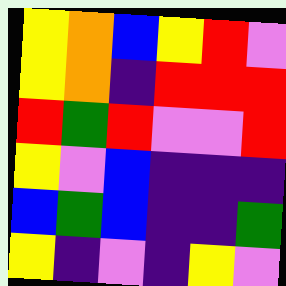[["yellow", "orange", "blue", "yellow", "red", "violet"], ["yellow", "orange", "indigo", "red", "red", "red"], ["red", "green", "red", "violet", "violet", "red"], ["yellow", "violet", "blue", "indigo", "indigo", "indigo"], ["blue", "green", "blue", "indigo", "indigo", "green"], ["yellow", "indigo", "violet", "indigo", "yellow", "violet"]]